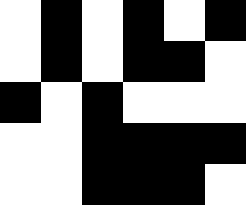[["white", "black", "white", "black", "white", "black"], ["white", "black", "white", "black", "black", "white"], ["black", "white", "black", "white", "white", "white"], ["white", "white", "black", "black", "black", "black"], ["white", "white", "black", "black", "black", "white"]]